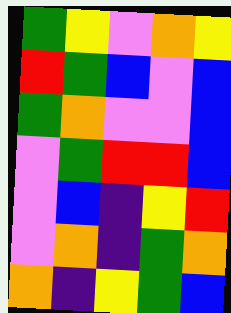[["green", "yellow", "violet", "orange", "yellow"], ["red", "green", "blue", "violet", "blue"], ["green", "orange", "violet", "violet", "blue"], ["violet", "green", "red", "red", "blue"], ["violet", "blue", "indigo", "yellow", "red"], ["violet", "orange", "indigo", "green", "orange"], ["orange", "indigo", "yellow", "green", "blue"]]